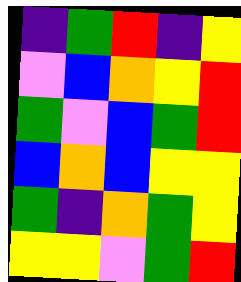[["indigo", "green", "red", "indigo", "yellow"], ["violet", "blue", "orange", "yellow", "red"], ["green", "violet", "blue", "green", "red"], ["blue", "orange", "blue", "yellow", "yellow"], ["green", "indigo", "orange", "green", "yellow"], ["yellow", "yellow", "violet", "green", "red"]]